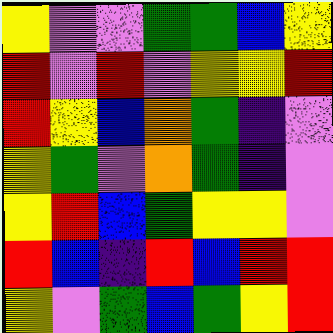[["yellow", "violet", "violet", "green", "green", "blue", "yellow"], ["red", "violet", "red", "violet", "yellow", "yellow", "red"], ["red", "yellow", "blue", "orange", "green", "indigo", "violet"], ["yellow", "green", "violet", "orange", "green", "indigo", "violet"], ["yellow", "red", "blue", "green", "yellow", "yellow", "violet"], ["red", "blue", "indigo", "red", "blue", "red", "red"], ["yellow", "violet", "green", "blue", "green", "yellow", "red"]]